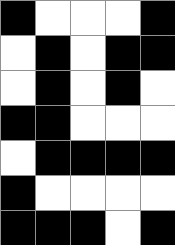[["black", "white", "white", "white", "black"], ["white", "black", "white", "black", "black"], ["white", "black", "white", "black", "white"], ["black", "black", "white", "white", "white"], ["white", "black", "black", "black", "black"], ["black", "white", "white", "white", "white"], ["black", "black", "black", "white", "black"]]